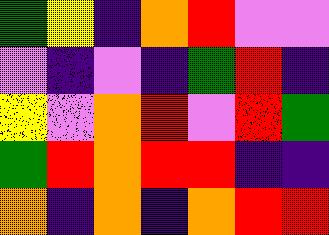[["green", "yellow", "indigo", "orange", "red", "violet", "violet"], ["violet", "indigo", "violet", "indigo", "green", "red", "indigo"], ["yellow", "violet", "orange", "red", "violet", "red", "green"], ["green", "red", "orange", "red", "red", "indigo", "indigo"], ["orange", "indigo", "orange", "indigo", "orange", "red", "red"]]